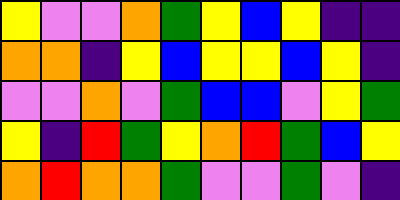[["yellow", "violet", "violet", "orange", "green", "yellow", "blue", "yellow", "indigo", "indigo"], ["orange", "orange", "indigo", "yellow", "blue", "yellow", "yellow", "blue", "yellow", "indigo"], ["violet", "violet", "orange", "violet", "green", "blue", "blue", "violet", "yellow", "green"], ["yellow", "indigo", "red", "green", "yellow", "orange", "red", "green", "blue", "yellow"], ["orange", "red", "orange", "orange", "green", "violet", "violet", "green", "violet", "indigo"]]